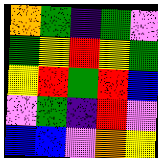[["orange", "green", "indigo", "green", "violet"], ["green", "yellow", "red", "yellow", "green"], ["yellow", "red", "green", "red", "blue"], ["violet", "green", "indigo", "red", "violet"], ["blue", "blue", "violet", "orange", "yellow"]]